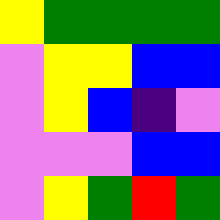[["yellow", "green", "green", "green", "green"], ["violet", "yellow", "yellow", "blue", "blue"], ["violet", "yellow", "blue", "indigo", "violet"], ["violet", "violet", "violet", "blue", "blue"], ["violet", "yellow", "green", "red", "green"]]